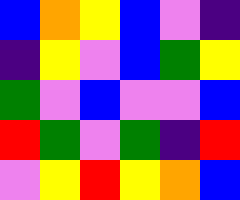[["blue", "orange", "yellow", "blue", "violet", "indigo"], ["indigo", "yellow", "violet", "blue", "green", "yellow"], ["green", "violet", "blue", "violet", "violet", "blue"], ["red", "green", "violet", "green", "indigo", "red"], ["violet", "yellow", "red", "yellow", "orange", "blue"]]